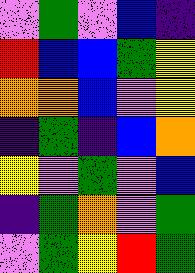[["violet", "green", "violet", "blue", "indigo"], ["red", "blue", "blue", "green", "yellow"], ["orange", "orange", "blue", "violet", "yellow"], ["indigo", "green", "indigo", "blue", "orange"], ["yellow", "violet", "green", "violet", "blue"], ["indigo", "green", "orange", "violet", "green"], ["violet", "green", "yellow", "red", "green"]]